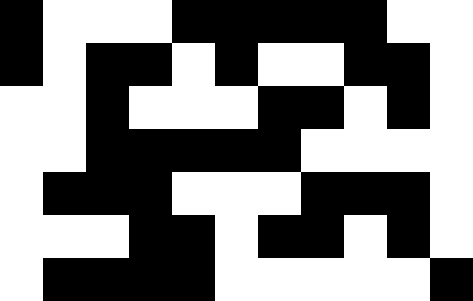[["black", "white", "white", "white", "black", "black", "black", "black", "black", "white", "white"], ["black", "white", "black", "black", "white", "black", "white", "white", "black", "black", "white"], ["white", "white", "black", "white", "white", "white", "black", "black", "white", "black", "white"], ["white", "white", "black", "black", "black", "black", "black", "white", "white", "white", "white"], ["white", "black", "black", "black", "white", "white", "white", "black", "black", "black", "white"], ["white", "white", "white", "black", "black", "white", "black", "black", "white", "black", "white"], ["white", "black", "black", "black", "black", "white", "white", "white", "white", "white", "black"]]